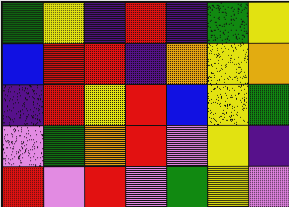[["green", "yellow", "indigo", "red", "indigo", "green", "yellow"], ["blue", "red", "red", "indigo", "orange", "yellow", "orange"], ["indigo", "red", "yellow", "red", "blue", "yellow", "green"], ["violet", "green", "orange", "red", "violet", "yellow", "indigo"], ["red", "violet", "red", "violet", "green", "yellow", "violet"]]